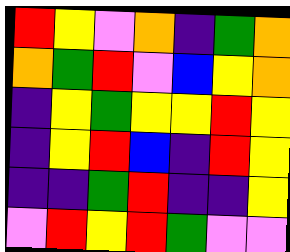[["red", "yellow", "violet", "orange", "indigo", "green", "orange"], ["orange", "green", "red", "violet", "blue", "yellow", "orange"], ["indigo", "yellow", "green", "yellow", "yellow", "red", "yellow"], ["indigo", "yellow", "red", "blue", "indigo", "red", "yellow"], ["indigo", "indigo", "green", "red", "indigo", "indigo", "yellow"], ["violet", "red", "yellow", "red", "green", "violet", "violet"]]